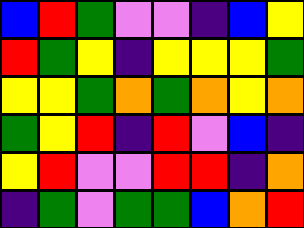[["blue", "red", "green", "violet", "violet", "indigo", "blue", "yellow"], ["red", "green", "yellow", "indigo", "yellow", "yellow", "yellow", "green"], ["yellow", "yellow", "green", "orange", "green", "orange", "yellow", "orange"], ["green", "yellow", "red", "indigo", "red", "violet", "blue", "indigo"], ["yellow", "red", "violet", "violet", "red", "red", "indigo", "orange"], ["indigo", "green", "violet", "green", "green", "blue", "orange", "red"]]